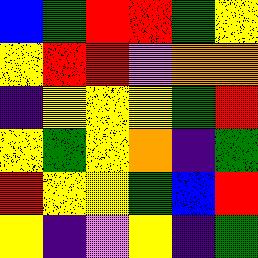[["blue", "green", "red", "red", "green", "yellow"], ["yellow", "red", "red", "violet", "orange", "orange"], ["indigo", "yellow", "yellow", "yellow", "green", "red"], ["yellow", "green", "yellow", "orange", "indigo", "green"], ["red", "yellow", "yellow", "green", "blue", "red"], ["yellow", "indigo", "violet", "yellow", "indigo", "green"]]